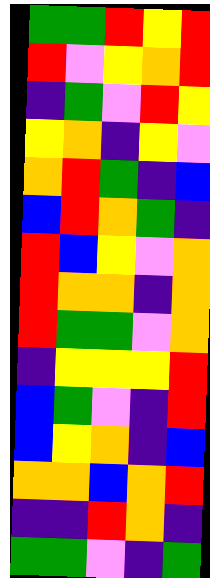[["green", "green", "red", "yellow", "red"], ["red", "violet", "yellow", "orange", "red"], ["indigo", "green", "violet", "red", "yellow"], ["yellow", "orange", "indigo", "yellow", "violet"], ["orange", "red", "green", "indigo", "blue"], ["blue", "red", "orange", "green", "indigo"], ["red", "blue", "yellow", "violet", "orange"], ["red", "orange", "orange", "indigo", "orange"], ["red", "green", "green", "violet", "orange"], ["indigo", "yellow", "yellow", "yellow", "red"], ["blue", "green", "violet", "indigo", "red"], ["blue", "yellow", "orange", "indigo", "blue"], ["orange", "orange", "blue", "orange", "red"], ["indigo", "indigo", "red", "orange", "indigo"], ["green", "green", "violet", "indigo", "green"]]